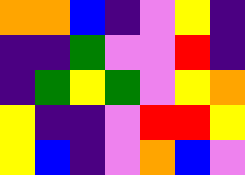[["orange", "orange", "blue", "indigo", "violet", "yellow", "indigo"], ["indigo", "indigo", "green", "violet", "violet", "red", "indigo"], ["indigo", "green", "yellow", "green", "violet", "yellow", "orange"], ["yellow", "indigo", "indigo", "violet", "red", "red", "yellow"], ["yellow", "blue", "indigo", "violet", "orange", "blue", "violet"]]